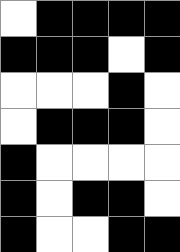[["white", "black", "black", "black", "black"], ["black", "black", "black", "white", "black"], ["white", "white", "white", "black", "white"], ["white", "black", "black", "black", "white"], ["black", "white", "white", "white", "white"], ["black", "white", "black", "black", "white"], ["black", "white", "white", "black", "black"]]